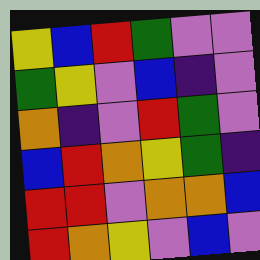[["yellow", "blue", "red", "green", "violet", "violet"], ["green", "yellow", "violet", "blue", "indigo", "violet"], ["orange", "indigo", "violet", "red", "green", "violet"], ["blue", "red", "orange", "yellow", "green", "indigo"], ["red", "red", "violet", "orange", "orange", "blue"], ["red", "orange", "yellow", "violet", "blue", "violet"]]